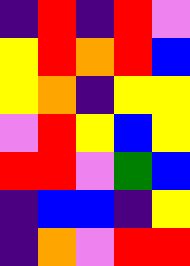[["indigo", "red", "indigo", "red", "violet"], ["yellow", "red", "orange", "red", "blue"], ["yellow", "orange", "indigo", "yellow", "yellow"], ["violet", "red", "yellow", "blue", "yellow"], ["red", "red", "violet", "green", "blue"], ["indigo", "blue", "blue", "indigo", "yellow"], ["indigo", "orange", "violet", "red", "red"]]